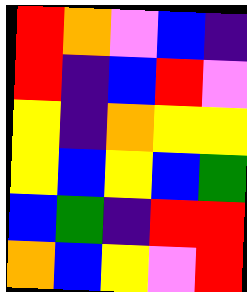[["red", "orange", "violet", "blue", "indigo"], ["red", "indigo", "blue", "red", "violet"], ["yellow", "indigo", "orange", "yellow", "yellow"], ["yellow", "blue", "yellow", "blue", "green"], ["blue", "green", "indigo", "red", "red"], ["orange", "blue", "yellow", "violet", "red"]]